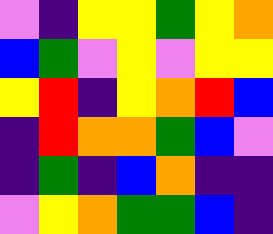[["violet", "indigo", "yellow", "yellow", "green", "yellow", "orange"], ["blue", "green", "violet", "yellow", "violet", "yellow", "yellow"], ["yellow", "red", "indigo", "yellow", "orange", "red", "blue"], ["indigo", "red", "orange", "orange", "green", "blue", "violet"], ["indigo", "green", "indigo", "blue", "orange", "indigo", "indigo"], ["violet", "yellow", "orange", "green", "green", "blue", "indigo"]]